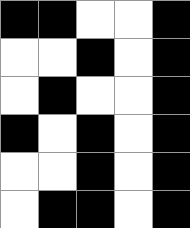[["black", "black", "white", "white", "black"], ["white", "white", "black", "white", "black"], ["white", "black", "white", "white", "black"], ["black", "white", "black", "white", "black"], ["white", "white", "black", "white", "black"], ["white", "black", "black", "white", "black"]]